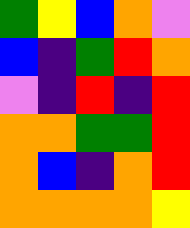[["green", "yellow", "blue", "orange", "violet"], ["blue", "indigo", "green", "red", "orange"], ["violet", "indigo", "red", "indigo", "red"], ["orange", "orange", "green", "green", "red"], ["orange", "blue", "indigo", "orange", "red"], ["orange", "orange", "orange", "orange", "yellow"]]